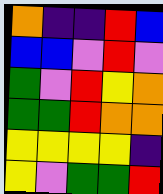[["orange", "indigo", "indigo", "red", "blue"], ["blue", "blue", "violet", "red", "violet"], ["green", "violet", "red", "yellow", "orange"], ["green", "green", "red", "orange", "orange"], ["yellow", "yellow", "yellow", "yellow", "indigo"], ["yellow", "violet", "green", "green", "red"]]